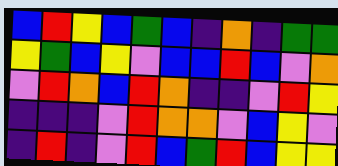[["blue", "red", "yellow", "blue", "green", "blue", "indigo", "orange", "indigo", "green", "green"], ["yellow", "green", "blue", "yellow", "violet", "blue", "blue", "red", "blue", "violet", "orange"], ["violet", "red", "orange", "blue", "red", "orange", "indigo", "indigo", "violet", "red", "yellow"], ["indigo", "indigo", "indigo", "violet", "red", "orange", "orange", "violet", "blue", "yellow", "violet"], ["indigo", "red", "indigo", "violet", "red", "blue", "green", "red", "blue", "yellow", "yellow"]]